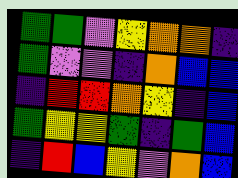[["green", "green", "violet", "yellow", "orange", "orange", "indigo"], ["green", "violet", "violet", "indigo", "orange", "blue", "blue"], ["indigo", "red", "red", "orange", "yellow", "indigo", "blue"], ["green", "yellow", "yellow", "green", "indigo", "green", "blue"], ["indigo", "red", "blue", "yellow", "violet", "orange", "blue"]]